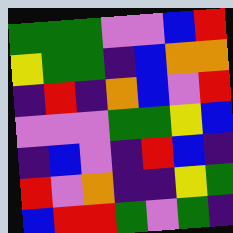[["green", "green", "green", "violet", "violet", "blue", "red"], ["yellow", "green", "green", "indigo", "blue", "orange", "orange"], ["indigo", "red", "indigo", "orange", "blue", "violet", "red"], ["violet", "violet", "violet", "green", "green", "yellow", "blue"], ["indigo", "blue", "violet", "indigo", "red", "blue", "indigo"], ["red", "violet", "orange", "indigo", "indigo", "yellow", "green"], ["blue", "red", "red", "green", "violet", "green", "indigo"]]